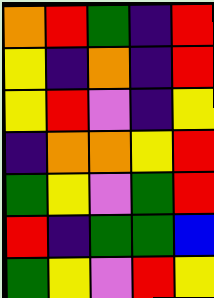[["orange", "red", "green", "indigo", "red"], ["yellow", "indigo", "orange", "indigo", "red"], ["yellow", "red", "violet", "indigo", "yellow"], ["indigo", "orange", "orange", "yellow", "red"], ["green", "yellow", "violet", "green", "red"], ["red", "indigo", "green", "green", "blue"], ["green", "yellow", "violet", "red", "yellow"]]